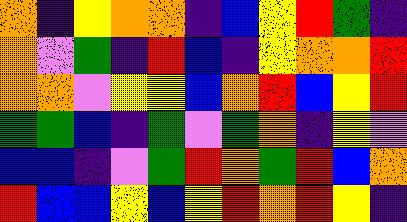[["orange", "indigo", "yellow", "orange", "orange", "indigo", "blue", "yellow", "red", "green", "indigo"], ["orange", "violet", "green", "indigo", "red", "blue", "indigo", "yellow", "orange", "orange", "red"], ["orange", "orange", "violet", "yellow", "yellow", "blue", "orange", "red", "blue", "yellow", "red"], ["green", "green", "blue", "indigo", "green", "violet", "green", "orange", "indigo", "yellow", "violet"], ["blue", "blue", "indigo", "violet", "green", "red", "orange", "green", "red", "blue", "orange"], ["red", "blue", "blue", "yellow", "blue", "yellow", "red", "orange", "red", "yellow", "indigo"]]